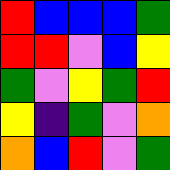[["red", "blue", "blue", "blue", "green"], ["red", "red", "violet", "blue", "yellow"], ["green", "violet", "yellow", "green", "red"], ["yellow", "indigo", "green", "violet", "orange"], ["orange", "blue", "red", "violet", "green"]]